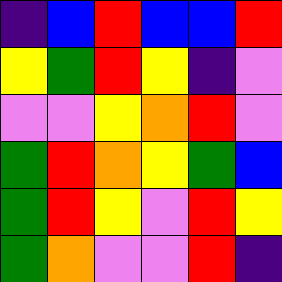[["indigo", "blue", "red", "blue", "blue", "red"], ["yellow", "green", "red", "yellow", "indigo", "violet"], ["violet", "violet", "yellow", "orange", "red", "violet"], ["green", "red", "orange", "yellow", "green", "blue"], ["green", "red", "yellow", "violet", "red", "yellow"], ["green", "orange", "violet", "violet", "red", "indigo"]]